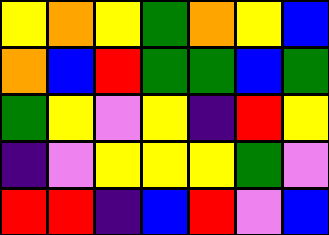[["yellow", "orange", "yellow", "green", "orange", "yellow", "blue"], ["orange", "blue", "red", "green", "green", "blue", "green"], ["green", "yellow", "violet", "yellow", "indigo", "red", "yellow"], ["indigo", "violet", "yellow", "yellow", "yellow", "green", "violet"], ["red", "red", "indigo", "blue", "red", "violet", "blue"]]